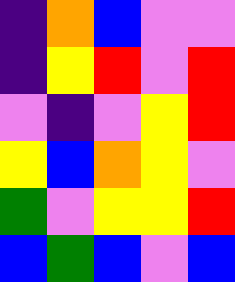[["indigo", "orange", "blue", "violet", "violet"], ["indigo", "yellow", "red", "violet", "red"], ["violet", "indigo", "violet", "yellow", "red"], ["yellow", "blue", "orange", "yellow", "violet"], ["green", "violet", "yellow", "yellow", "red"], ["blue", "green", "blue", "violet", "blue"]]